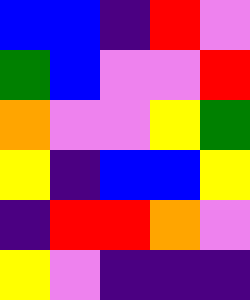[["blue", "blue", "indigo", "red", "violet"], ["green", "blue", "violet", "violet", "red"], ["orange", "violet", "violet", "yellow", "green"], ["yellow", "indigo", "blue", "blue", "yellow"], ["indigo", "red", "red", "orange", "violet"], ["yellow", "violet", "indigo", "indigo", "indigo"]]